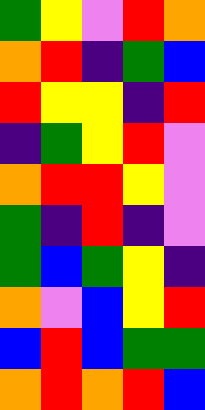[["green", "yellow", "violet", "red", "orange"], ["orange", "red", "indigo", "green", "blue"], ["red", "yellow", "yellow", "indigo", "red"], ["indigo", "green", "yellow", "red", "violet"], ["orange", "red", "red", "yellow", "violet"], ["green", "indigo", "red", "indigo", "violet"], ["green", "blue", "green", "yellow", "indigo"], ["orange", "violet", "blue", "yellow", "red"], ["blue", "red", "blue", "green", "green"], ["orange", "red", "orange", "red", "blue"]]